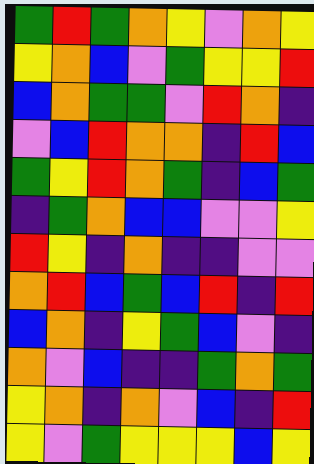[["green", "red", "green", "orange", "yellow", "violet", "orange", "yellow"], ["yellow", "orange", "blue", "violet", "green", "yellow", "yellow", "red"], ["blue", "orange", "green", "green", "violet", "red", "orange", "indigo"], ["violet", "blue", "red", "orange", "orange", "indigo", "red", "blue"], ["green", "yellow", "red", "orange", "green", "indigo", "blue", "green"], ["indigo", "green", "orange", "blue", "blue", "violet", "violet", "yellow"], ["red", "yellow", "indigo", "orange", "indigo", "indigo", "violet", "violet"], ["orange", "red", "blue", "green", "blue", "red", "indigo", "red"], ["blue", "orange", "indigo", "yellow", "green", "blue", "violet", "indigo"], ["orange", "violet", "blue", "indigo", "indigo", "green", "orange", "green"], ["yellow", "orange", "indigo", "orange", "violet", "blue", "indigo", "red"], ["yellow", "violet", "green", "yellow", "yellow", "yellow", "blue", "yellow"]]